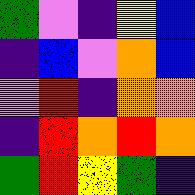[["green", "violet", "indigo", "yellow", "blue"], ["indigo", "blue", "violet", "orange", "blue"], ["violet", "red", "indigo", "orange", "orange"], ["indigo", "red", "orange", "red", "orange"], ["green", "red", "yellow", "green", "indigo"]]